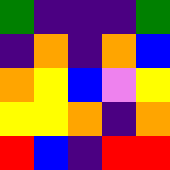[["green", "indigo", "indigo", "indigo", "green"], ["indigo", "orange", "indigo", "orange", "blue"], ["orange", "yellow", "blue", "violet", "yellow"], ["yellow", "yellow", "orange", "indigo", "orange"], ["red", "blue", "indigo", "red", "red"]]